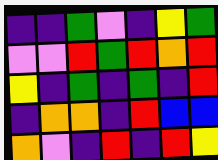[["indigo", "indigo", "green", "violet", "indigo", "yellow", "green"], ["violet", "violet", "red", "green", "red", "orange", "red"], ["yellow", "indigo", "green", "indigo", "green", "indigo", "red"], ["indigo", "orange", "orange", "indigo", "red", "blue", "blue"], ["orange", "violet", "indigo", "red", "indigo", "red", "yellow"]]